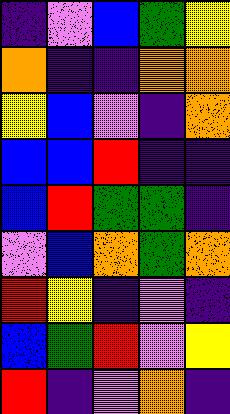[["indigo", "violet", "blue", "green", "yellow"], ["orange", "indigo", "indigo", "orange", "orange"], ["yellow", "blue", "violet", "indigo", "orange"], ["blue", "blue", "red", "indigo", "indigo"], ["blue", "red", "green", "green", "indigo"], ["violet", "blue", "orange", "green", "orange"], ["red", "yellow", "indigo", "violet", "indigo"], ["blue", "green", "red", "violet", "yellow"], ["red", "indigo", "violet", "orange", "indigo"]]